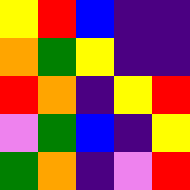[["yellow", "red", "blue", "indigo", "indigo"], ["orange", "green", "yellow", "indigo", "indigo"], ["red", "orange", "indigo", "yellow", "red"], ["violet", "green", "blue", "indigo", "yellow"], ["green", "orange", "indigo", "violet", "red"]]